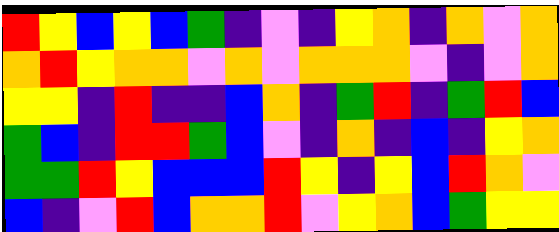[["red", "yellow", "blue", "yellow", "blue", "green", "indigo", "violet", "indigo", "yellow", "orange", "indigo", "orange", "violet", "orange"], ["orange", "red", "yellow", "orange", "orange", "violet", "orange", "violet", "orange", "orange", "orange", "violet", "indigo", "violet", "orange"], ["yellow", "yellow", "indigo", "red", "indigo", "indigo", "blue", "orange", "indigo", "green", "red", "indigo", "green", "red", "blue"], ["green", "blue", "indigo", "red", "red", "green", "blue", "violet", "indigo", "orange", "indigo", "blue", "indigo", "yellow", "orange"], ["green", "green", "red", "yellow", "blue", "blue", "blue", "red", "yellow", "indigo", "yellow", "blue", "red", "orange", "violet"], ["blue", "indigo", "violet", "red", "blue", "orange", "orange", "red", "violet", "yellow", "orange", "blue", "green", "yellow", "yellow"]]